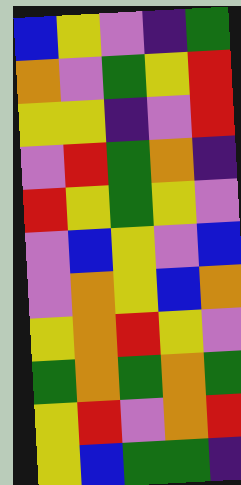[["blue", "yellow", "violet", "indigo", "green"], ["orange", "violet", "green", "yellow", "red"], ["yellow", "yellow", "indigo", "violet", "red"], ["violet", "red", "green", "orange", "indigo"], ["red", "yellow", "green", "yellow", "violet"], ["violet", "blue", "yellow", "violet", "blue"], ["violet", "orange", "yellow", "blue", "orange"], ["yellow", "orange", "red", "yellow", "violet"], ["green", "orange", "green", "orange", "green"], ["yellow", "red", "violet", "orange", "red"], ["yellow", "blue", "green", "green", "indigo"]]